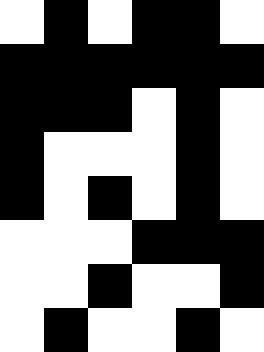[["white", "black", "white", "black", "black", "white"], ["black", "black", "black", "black", "black", "black"], ["black", "black", "black", "white", "black", "white"], ["black", "white", "white", "white", "black", "white"], ["black", "white", "black", "white", "black", "white"], ["white", "white", "white", "black", "black", "black"], ["white", "white", "black", "white", "white", "black"], ["white", "black", "white", "white", "black", "white"]]